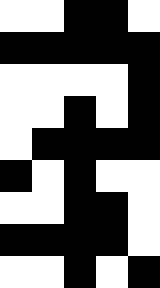[["white", "white", "black", "black", "white"], ["black", "black", "black", "black", "black"], ["white", "white", "white", "white", "black"], ["white", "white", "black", "white", "black"], ["white", "black", "black", "black", "black"], ["black", "white", "black", "white", "white"], ["white", "white", "black", "black", "white"], ["black", "black", "black", "black", "white"], ["white", "white", "black", "white", "black"]]